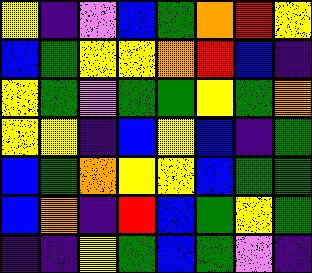[["yellow", "indigo", "violet", "blue", "green", "orange", "red", "yellow"], ["blue", "green", "yellow", "yellow", "orange", "red", "blue", "indigo"], ["yellow", "green", "violet", "green", "green", "yellow", "green", "orange"], ["yellow", "yellow", "indigo", "blue", "yellow", "blue", "indigo", "green"], ["blue", "green", "orange", "yellow", "yellow", "blue", "green", "green"], ["blue", "orange", "indigo", "red", "blue", "green", "yellow", "green"], ["indigo", "indigo", "yellow", "green", "blue", "green", "violet", "indigo"]]